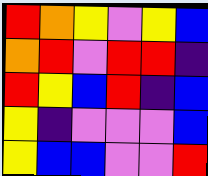[["red", "orange", "yellow", "violet", "yellow", "blue"], ["orange", "red", "violet", "red", "red", "indigo"], ["red", "yellow", "blue", "red", "indigo", "blue"], ["yellow", "indigo", "violet", "violet", "violet", "blue"], ["yellow", "blue", "blue", "violet", "violet", "red"]]